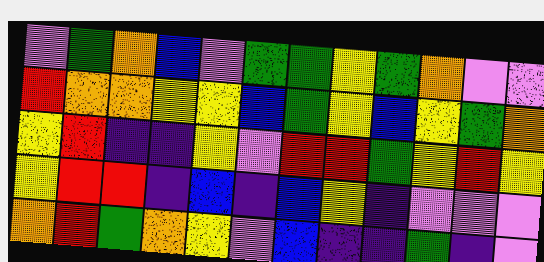[["violet", "green", "orange", "blue", "violet", "green", "green", "yellow", "green", "orange", "violet", "violet"], ["red", "orange", "orange", "yellow", "yellow", "blue", "green", "yellow", "blue", "yellow", "green", "orange"], ["yellow", "red", "indigo", "indigo", "yellow", "violet", "red", "red", "green", "yellow", "red", "yellow"], ["yellow", "red", "red", "indigo", "blue", "indigo", "blue", "yellow", "indigo", "violet", "violet", "violet"], ["orange", "red", "green", "orange", "yellow", "violet", "blue", "indigo", "indigo", "green", "indigo", "violet"]]